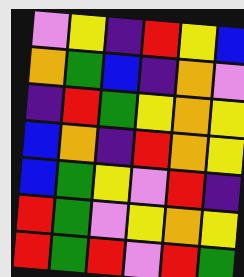[["violet", "yellow", "indigo", "red", "yellow", "blue"], ["orange", "green", "blue", "indigo", "orange", "violet"], ["indigo", "red", "green", "yellow", "orange", "yellow"], ["blue", "orange", "indigo", "red", "orange", "yellow"], ["blue", "green", "yellow", "violet", "red", "indigo"], ["red", "green", "violet", "yellow", "orange", "yellow"], ["red", "green", "red", "violet", "red", "green"]]